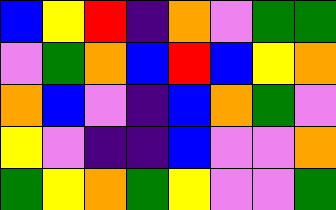[["blue", "yellow", "red", "indigo", "orange", "violet", "green", "green"], ["violet", "green", "orange", "blue", "red", "blue", "yellow", "orange"], ["orange", "blue", "violet", "indigo", "blue", "orange", "green", "violet"], ["yellow", "violet", "indigo", "indigo", "blue", "violet", "violet", "orange"], ["green", "yellow", "orange", "green", "yellow", "violet", "violet", "green"]]